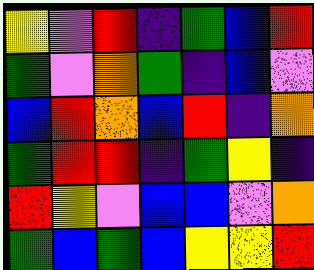[["yellow", "violet", "red", "indigo", "green", "blue", "red"], ["green", "violet", "orange", "green", "indigo", "blue", "violet"], ["blue", "red", "orange", "blue", "red", "indigo", "orange"], ["green", "red", "red", "indigo", "green", "yellow", "indigo"], ["red", "yellow", "violet", "blue", "blue", "violet", "orange"], ["green", "blue", "green", "blue", "yellow", "yellow", "red"]]